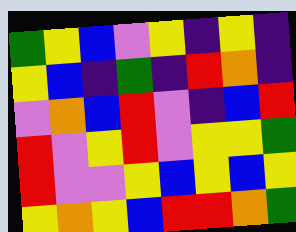[["green", "yellow", "blue", "violet", "yellow", "indigo", "yellow", "indigo"], ["yellow", "blue", "indigo", "green", "indigo", "red", "orange", "indigo"], ["violet", "orange", "blue", "red", "violet", "indigo", "blue", "red"], ["red", "violet", "yellow", "red", "violet", "yellow", "yellow", "green"], ["red", "violet", "violet", "yellow", "blue", "yellow", "blue", "yellow"], ["yellow", "orange", "yellow", "blue", "red", "red", "orange", "green"]]